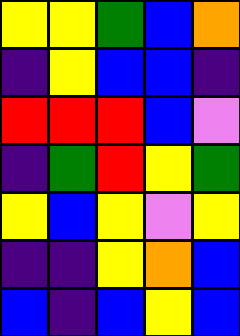[["yellow", "yellow", "green", "blue", "orange"], ["indigo", "yellow", "blue", "blue", "indigo"], ["red", "red", "red", "blue", "violet"], ["indigo", "green", "red", "yellow", "green"], ["yellow", "blue", "yellow", "violet", "yellow"], ["indigo", "indigo", "yellow", "orange", "blue"], ["blue", "indigo", "blue", "yellow", "blue"]]